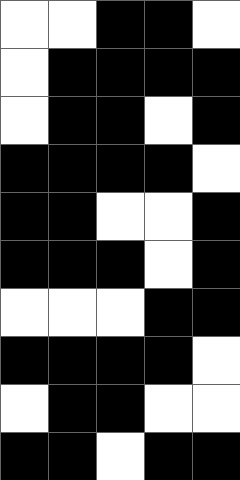[["white", "white", "black", "black", "white"], ["white", "black", "black", "black", "black"], ["white", "black", "black", "white", "black"], ["black", "black", "black", "black", "white"], ["black", "black", "white", "white", "black"], ["black", "black", "black", "white", "black"], ["white", "white", "white", "black", "black"], ["black", "black", "black", "black", "white"], ["white", "black", "black", "white", "white"], ["black", "black", "white", "black", "black"]]